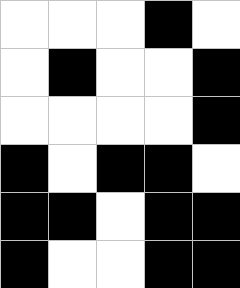[["white", "white", "white", "black", "white"], ["white", "black", "white", "white", "black"], ["white", "white", "white", "white", "black"], ["black", "white", "black", "black", "white"], ["black", "black", "white", "black", "black"], ["black", "white", "white", "black", "black"]]